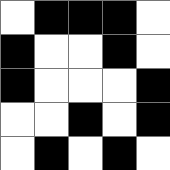[["white", "black", "black", "black", "white"], ["black", "white", "white", "black", "white"], ["black", "white", "white", "white", "black"], ["white", "white", "black", "white", "black"], ["white", "black", "white", "black", "white"]]